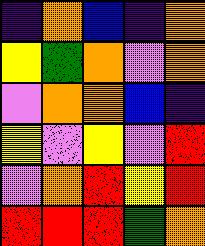[["indigo", "orange", "blue", "indigo", "orange"], ["yellow", "green", "orange", "violet", "orange"], ["violet", "orange", "orange", "blue", "indigo"], ["yellow", "violet", "yellow", "violet", "red"], ["violet", "orange", "red", "yellow", "red"], ["red", "red", "red", "green", "orange"]]